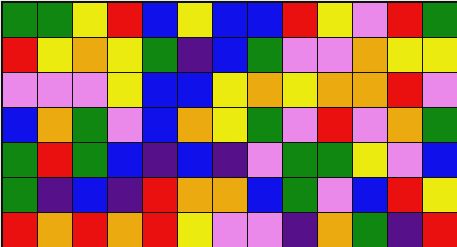[["green", "green", "yellow", "red", "blue", "yellow", "blue", "blue", "red", "yellow", "violet", "red", "green"], ["red", "yellow", "orange", "yellow", "green", "indigo", "blue", "green", "violet", "violet", "orange", "yellow", "yellow"], ["violet", "violet", "violet", "yellow", "blue", "blue", "yellow", "orange", "yellow", "orange", "orange", "red", "violet"], ["blue", "orange", "green", "violet", "blue", "orange", "yellow", "green", "violet", "red", "violet", "orange", "green"], ["green", "red", "green", "blue", "indigo", "blue", "indigo", "violet", "green", "green", "yellow", "violet", "blue"], ["green", "indigo", "blue", "indigo", "red", "orange", "orange", "blue", "green", "violet", "blue", "red", "yellow"], ["red", "orange", "red", "orange", "red", "yellow", "violet", "violet", "indigo", "orange", "green", "indigo", "red"]]